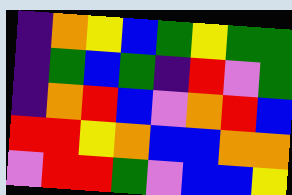[["indigo", "orange", "yellow", "blue", "green", "yellow", "green", "green"], ["indigo", "green", "blue", "green", "indigo", "red", "violet", "green"], ["indigo", "orange", "red", "blue", "violet", "orange", "red", "blue"], ["red", "red", "yellow", "orange", "blue", "blue", "orange", "orange"], ["violet", "red", "red", "green", "violet", "blue", "blue", "yellow"]]